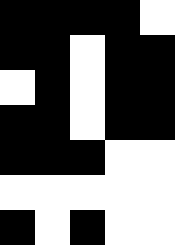[["black", "black", "black", "black", "white"], ["black", "black", "white", "black", "black"], ["white", "black", "white", "black", "black"], ["black", "black", "white", "black", "black"], ["black", "black", "black", "white", "white"], ["white", "white", "white", "white", "white"], ["black", "white", "black", "white", "white"]]